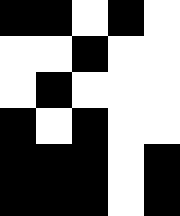[["black", "black", "white", "black", "white"], ["white", "white", "black", "white", "white"], ["white", "black", "white", "white", "white"], ["black", "white", "black", "white", "white"], ["black", "black", "black", "white", "black"], ["black", "black", "black", "white", "black"]]